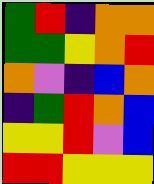[["green", "red", "indigo", "orange", "orange"], ["green", "green", "yellow", "orange", "red"], ["orange", "violet", "indigo", "blue", "orange"], ["indigo", "green", "red", "orange", "blue"], ["yellow", "yellow", "red", "violet", "blue"], ["red", "red", "yellow", "yellow", "yellow"]]